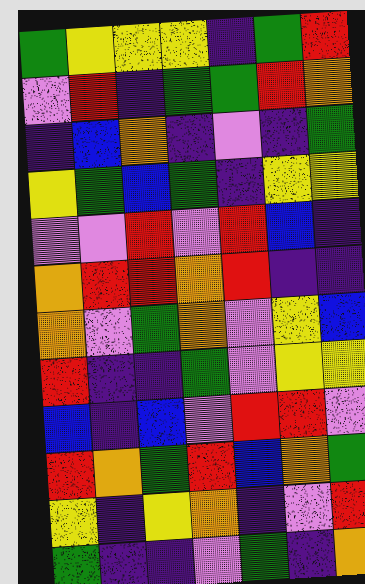[["green", "yellow", "yellow", "yellow", "indigo", "green", "red"], ["violet", "red", "indigo", "green", "green", "red", "orange"], ["indigo", "blue", "orange", "indigo", "violet", "indigo", "green"], ["yellow", "green", "blue", "green", "indigo", "yellow", "yellow"], ["violet", "violet", "red", "violet", "red", "blue", "indigo"], ["orange", "red", "red", "orange", "red", "indigo", "indigo"], ["orange", "violet", "green", "orange", "violet", "yellow", "blue"], ["red", "indigo", "indigo", "green", "violet", "yellow", "yellow"], ["blue", "indigo", "blue", "violet", "red", "red", "violet"], ["red", "orange", "green", "red", "blue", "orange", "green"], ["yellow", "indigo", "yellow", "orange", "indigo", "violet", "red"], ["green", "indigo", "indigo", "violet", "green", "indigo", "orange"]]